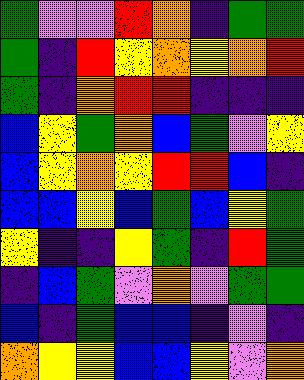[["green", "violet", "violet", "red", "orange", "indigo", "green", "green"], ["green", "indigo", "red", "yellow", "orange", "yellow", "orange", "red"], ["green", "indigo", "orange", "red", "red", "indigo", "indigo", "indigo"], ["blue", "yellow", "green", "orange", "blue", "green", "violet", "yellow"], ["blue", "yellow", "orange", "yellow", "red", "red", "blue", "indigo"], ["blue", "blue", "yellow", "blue", "green", "blue", "yellow", "green"], ["yellow", "indigo", "indigo", "yellow", "green", "indigo", "red", "green"], ["indigo", "blue", "green", "violet", "orange", "violet", "green", "green"], ["blue", "indigo", "green", "blue", "blue", "indigo", "violet", "indigo"], ["orange", "yellow", "yellow", "blue", "blue", "yellow", "violet", "orange"]]